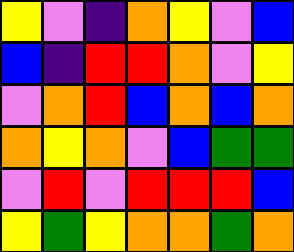[["yellow", "violet", "indigo", "orange", "yellow", "violet", "blue"], ["blue", "indigo", "red", "red", "orange", "violet", "yellow"], ["violet", "orange", "red", "blue", "orange", "blue", "orange"], ["orange", "yellow", "orange", "violet", "blue", "green", "green"], ["violet", "red", "violet", "red", "red", "red", "blue"], ["yellow", "green", "yellow", "orange", "orange", "green", "orange"]]